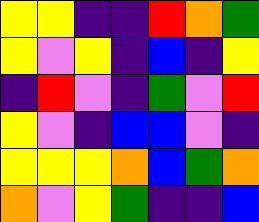[["yellow", "yellow", "indigo", "indigo", "red", "orange", "green"], ["yellow", "violet", "yellow", "indigo", "blue", "indigo", "yellow"], ["indigo", "red", "violet", "indigo", "green", "violet", "red"], ["yellow", "violet", "indigo", "blue", "blue", "violet", "indigo"], ["yellow", "yellow", "yellow", "orange", "blue", "green", "orange"], ["orange", "violet", "yellow", "green", "indigo", "indigo", "blue"]]